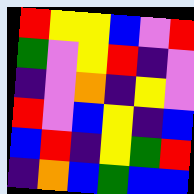[["red", "yellow", "yellow", "blue", "violet", "red"], ["green", "violet", "yellow", "red", "indigo", "violet"], ["indigo", "violet", "orange", "indigo", "yellow", "violet"], ["red", "violet", "blue", "yellow", "indigo", "blue"], ["blue", "red", "indigo", "yellow", "green", "red"], ["indigo", "orange", "blue", "green", "blue", "blue"]]